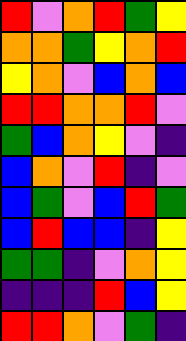[["red", "violet", "orange", "red", "green", "yellow"], ["orange", "orange", "green", "yellow", "orange", "red"], ["yellow", "orange", "violet", "blue", "orange", "blue"], ["red", "red", "orange", "orange", "red", "violet"], ["green", "blue", "orange", "yellow", "violet", "indigo"], ["blue", "orange", "violet", "red", "indigo", "violet"], ["blue", "green", "violet", "blue", "red", "green"], ["blue", "red", "blue", "blue", "indigo", "yellow"], ["green", "green", "indigo", "violet", "orange", "yellow"], ["indigo", "indigo", "indigo", "red", "blue", "yellow"], ["red", "red", "orange", "violet", "green", "indigo"]]